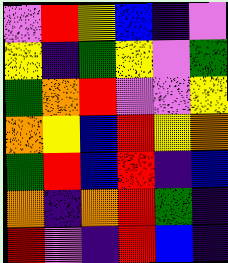[["violet", "red", "yellow", "blue", "indigo", "violet"], ["yellow", "indigo", "green", "yellow", "violet", "green"], ["green", "orange", "red", "violet", "violet", "yellow"], ["orange", "yellow", "blue", "red", "yellow", "orange"], ["green", "red", "blue", "red", "indigo", "blue"], ["orange", "indigo", "orange", "red", "green", "indigo"], ["red", "violet", "indigo", "red", "blue", "indigo"]]